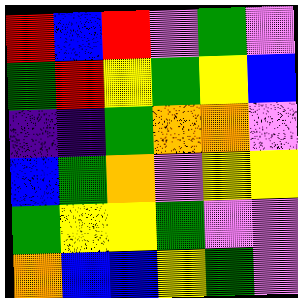[["red", "blue", "red", "violet", "green", "violet"], ["green", "red", "yellow", "green", "yellow", "blue"], ["indigo", "indigo", "green", "orange", "orange", "violet"], ["blue", "green", "orange", "violet", "yellow", "yellow"], ["green", "yellow", "yellow", "green", "violet", "violet"], ["orange", "blue", "blue", "yellow", "green", "violet"]]